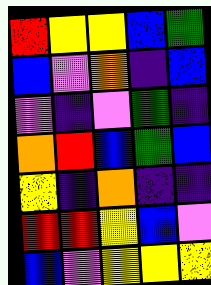[["red", "yellow", "yellow", "blue", "green"], ["blue", "violet", "orange", "indigo", "blue"], ["violet", "indigo", "violet", "green", "indigo"], ["orange", "red", "blue", "green", "blue"], ["yellow", "indigo", "orange", "indigo", "indigo"], ["red", "red", "yellow", "blue", "violet"], ["blue", "violet", "yellow", "yellow", "yellow"]]